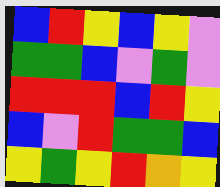[["blue", "red", "yellow", "blue", "yellow", "violet"], ["green", "green", "blue", "violet", "green", "violet"], ["red", "red", "red", "blue", "red", "yellow"], ["blue", "violet", "red", "green", "green", "blue"], ["yellow", "green", "yellow", "red", "orange", "yellow"]]